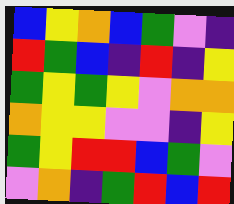[["blue", "yellow", "orange", "blue", "green", "violet", "indigo"], ["red", "green", "blue", "indigo", "red", "indigo", "yellow"], ["green", "yellow", "green", "yellow", "violet", "orange", "orange"], ["orange", "yellow", "yellow", "violet", "violet", "indigo", "yellow"], ["green", "yellow", "red", "red", "blue", "green", "violet"], ["violet", "orange", "indigo", "green", "red", "blue", "red"]]